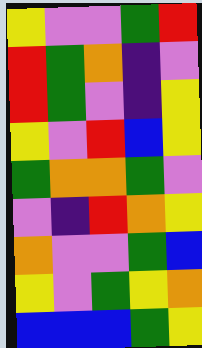[["yellow", "violet", "violet", "green", "red"], ["red", "green", "orange", "indigo", "violet"], ["red", "green", "violet", "indigo", "yellow"], ["yellow", "violet", "red", "blue", "yellow"], ["green", "orange", "orange", "green", "violet"], ["violet", "indigo", "red", "orange", "yellow"], ["orange", "violet", "violet", "green", "blue"], ["yellow", "violet", "green", "yellow", "orange"], ["blue", "blue", "blue", "green", "yellow"]]